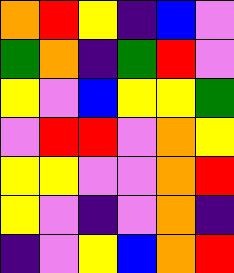[["orange", "red", "yellow", "indigo", "blue", "violet"], ["green", "orange", "indigo", "green", "red", "violet"], ["yellow", "violet", "blue", "yellow", "yellow", "green"], ["violet", "red", "red", "violet", "orange", "yellow"], ["yellow", "yellow", "violet", "violet", "orange", "red"], ["yellow", "violet", "indigo", "violet", "orange", "indigo"], ["indigo", "violet", "yellow", "blue", "orange", "red"]]